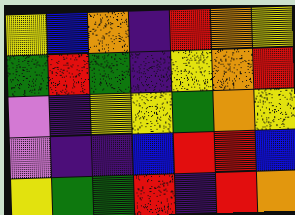[["yellow", "blue", "orange", "indigo", "red", "orange", "yellow"], ["green", "red", "green", "indigo", "yellow", "orange", "red"], ["violet", "indigo", "yellow", "yellow", "green", "orange", "yellow"], ["violet", "indigo", "indigo", "blue", "red", "red", "blue"], ["yellow", "green", "green", "red", "indigo", "red", "orange"]]